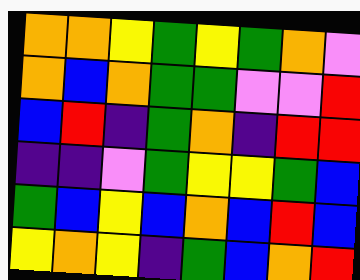[["orange", "orange", "yellow", "green", "yellow", "green", "orange", "violet"], ["orange", "blue", "orange", "green", "green", "violet", "violet", "red"], ["blue", "red", "indigo", "green", "orange", "indigo", "red", "red"], ["indigo", "indigo", "violet", "green", "yellow", "yellow", "green", "blue"], ["green", "blue", "yellow", "blue", "orange", "blue", "red", "blue"], ["yellow", "orange", "yellow", "indigo", "green", "blue", "orange", "red"]]